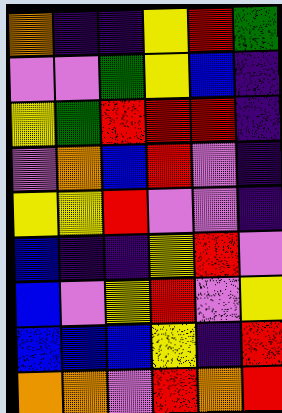[["orange", "indigo", "indigo", "yellow", "red", "green"], ["violet", "violet", "green", "yellow", "blue", "indigo"], ["yellow", "green", "red", "red", "red", "indigo"], ["violet", "orange", "blue", "red", "violet", "indigo"], ["yellow", "yellow", "red", "violet", "violet", "indigo"], ["blue", "indigo", "indigo", "yellow", "red", "violet"], ["blue", "violet", "yellow", "red", "violet", "yellow"], ["blue", "blue", "blue", "yellow", "indigo", "red"], ["orange", "orange", "violet", "red", "orange", "red"]]